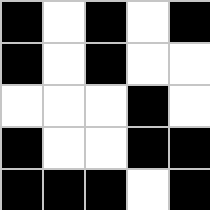[["black", "white", "black", "white", "black"], ["black", "white", "black", "white", "white"], ["white", "white", "white", "black", "white"], ["black", "white", "white", "black", "black"], ["black", "black", "black", "white", "black"]]